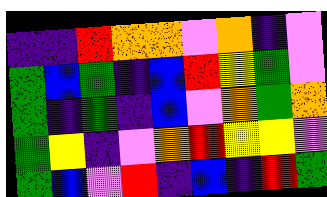[["indigo", "indigo", "red", "orange", "orange", "violet", "orange", "indigo", "violet"], ["green", "blue", "green", "indigo", "blue", "red", "yellow", "green", "violet"], ["green", "indigo", "green", "indigo", "blue", "violet", "orange", "green", "orange"], ["green", "yellow", "indigo", "violet", "orange", "red", "yellow", "yellow", "violet"], ["green", "blue", "violet", "red", "indigo", "blue", "indigo", "red", "green"]]